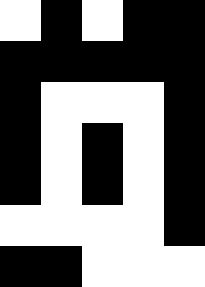[["white", "black", "white", "black", "black"], ["black", "black", "black", "black", "black"], ["black", "white", "white", "white", "black"], ["black", "white", "black", "white", "black"], ["black", "white", "black", "white", "black"], ["white", "white", "white", "white", "black"], ["black", "black", "white", "white", "white"]]